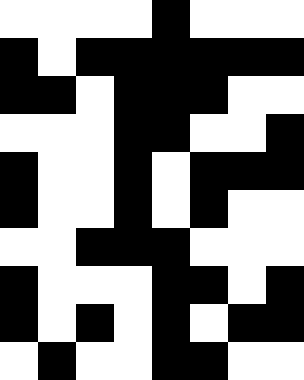[["white", "white", "white", "white", "black", "white", "white", "white"], ["black", "white", "black", "black", "black", "black", "black", "black"], ["black", "black", "white", "black", "black", "black", "white", "white"], ["white", "white", "white", "black", "black", "white", "white", "black"], ["black", "white", "white", "black", "white", "black", "black", "black"], ["black", "white", "white", "black", "white", "black", "white", "white"], ["white", "white", "black", "black", "black", "white", "white", "white"], ["black", "white", "white", "white", "black", "black", "white", "black"], ["black", "white", "black", "white", "black", "white", "black", "black"], ["white", "black", "white", "white", "black", "black", "white", "white"]]